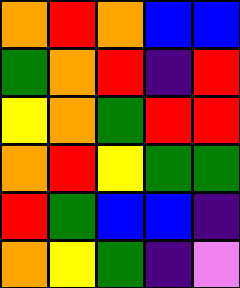[["orange", "red", "orange", "blue", "blue"], ["green", "orange", "red", "indigo", "red"], ["yellow", "orange", "green", "red", "red"], ["orange", "red", "yellow", "green", "green"], ["red", "green", "blue", "blue", "indigo"], ["orange", "yellow", "green", "indigo", "violet"]]